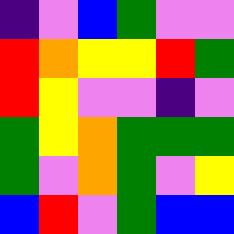[["indigo", "violet", "blue", "green", "violet", "violet"], ["red", "orange", "yellow", "yellow", "red", "green"], ["red", "yellow", "violet", "violet", "indigo", "violet"], ["green", "yellow", "orange", "green", "green", "green"], ["green", "violet", "orange", "green", "violet", "yellow"], ["blue", "red", "violet", "green", "blue", "blue"]]